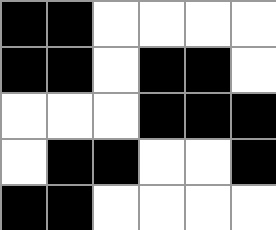[["black", "black", "white", "white", "white", "white"], ["black", "black", "white", "black", "black", "white"], ["white", "white", "white", "black", "black", "black"], ["white", "black", "black", "white", "white", "black"], ["black", "black", "white", "white", "white", "white"]]